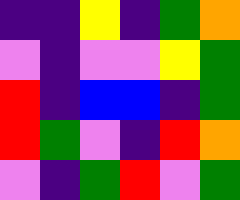[["indigo", "indigo", "yellow", "indigo", "green", "orange"], ["violet", "indigo", "violet", "violet", "yellow", "green"], ["red", "indigo", "blue", "blue", "indigo", "green"], ["red", "green", "violet", "indigo", "red", "orange"], ["violet", "indigo", "green", "red", "violet", "green"]]